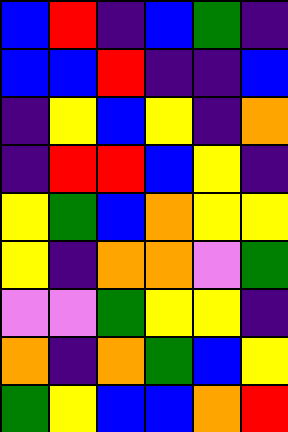[["blue", "red", "indigo", "blue", "green", "indigo"], ["blue", "blue", "red", "indigo", "indigo", "blue"], ["indigo", "yellow", "blue", "yellow", "indigo", "orange"], ["indigo", "red", "red", "blue", "yellow", "indigo"], ["yellow", "green", "blue", "orange", "yellow", "yellow"], ["yellow", "indigo", "orange", "orange", "violet", "green"], ["violet", "violet", "green", "yellow", "yellow", "indigo"], ["orange", "indigo", "orange", "green", "blue", "yellow"], ["green", "yellow", "blue", "blue", "orange", "red"]]